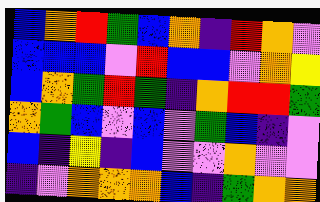[["blue", "orange", "red", "green", "blue", "orange", "indigo", "red", "orange", "violet"], ["blue", "blue", "blue", "violet", "red", "blue", "blue", "violet", "orange", "yellow"], ["blue", "orange", "green", "red", "green", "indigo", "orange", "red", "red", "green"], ["orange", "green", "blue", "violet", "blue", "violet", "green", "blue", "indigo", "violet"], ["blue", "indigo", "yellow", "indigo", "blue", "violet", "violet", "orange", "violet", "violet"], ["indigo", "violet", "orange", "orange", "orange", "blue", "indigo", "green", "orange", "orange"]]